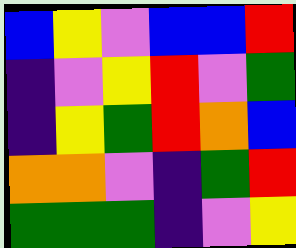[["blue", "yellow", "violet", "blue", "blue", "red"], ["indigo", "violet", "yellow", "red", "violet", "green"], ["indigo", "yellow", "green", "red", "orange", "blue"], ["orange", "orange", "violet", "indigo", "green", "red"], ["green", "green", "green", "indigo", "violet", "yellow"]]